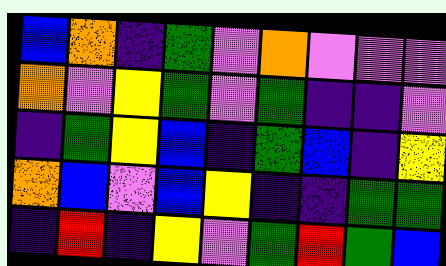[["blue", "orange", "indigo", "green", "violet", "orange", "violet", "violet", "violet"], ["orange", "violet", "yellow", "green", "violet", "green", "indigo", "indigo", "violet"], ["indigo", "green", "yellow", "blue", "indigo", "green", "blue", "indigo", "yellow"], ["orange", "blue", "violet", "blue", "yellow", "indigo", "indigo", "green", "green"], ["indigo", "red", "indigo", "yellow", "violet", "green", "red", "green", "blue"]]